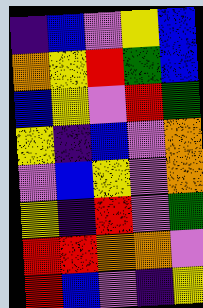[["indigo", "blue", "violet", "yellow", "blue"], ["orange", "yellow", "red", "green", "blue"], ["blue", "yellow", "violet", "red", "green"], ["yellow", "indigo", "blue", "violet", "orange"], ["violet", "blue", "yellow", "violet", "orange"], ["yellow", "indigo", "red", "violet", "green"], ["red", "red", "orange", "orange", "violet"], ["red", "blue", "violet", "indigo", "yellow"]]